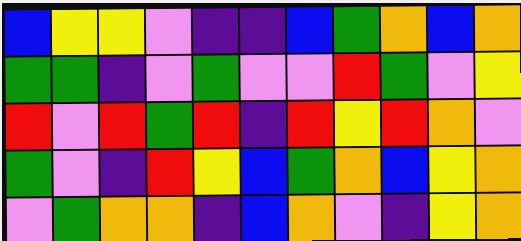[["blue", "yellow", "yellow", "violet", "indigo", "indigo", "blue", "green", "orange", "blue", "orange"], ["green", "green", "indigo", "violet", "green", "violet", "violet", "red", "green", "violet", "yellow"], ["red", "violet", "red", "green", "red", "indigo", "red", "yellow", "red", "orange", "violet"], ["green", "violet", "indigo", "red", "yellow", "blue", "green", "orange", "blue", "yellow", "orange"], ["violet", "green", "orange", "orange", "indigo", "blue", "orange", "violet", "indigo", "yellow", "orange"]]